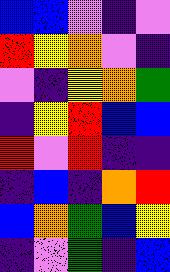[["blue", "blue", "violet", "indigo", "violet"], ["red", "yellow", "orange", "violet", "indigo"], ["violet", "indigo", "yellow", "orange", "green"], ["indigo", "yellow", "red", "blue", "blue"], ["red", "violet", "red", "indigo", "indigo"], ["indigo", "blue", "indigo", "orange", "red"], ["blue", "orange", "green", "blue", "yellow"], ["indigo", "violet", "green", "indigo", "blue"]]